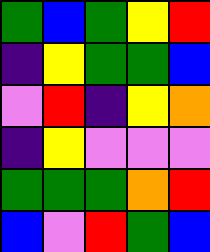[["green", "blue", "green", "yellow", "red"], ["indigo", "yellow", "green", "green", "blue"], ["violet", "red", "indigo", "yellow", "orange"], ["indigo", "yellow", "violet", "violet", "violet"], ["green", "green", "green", "orange", "red"], ["blue", "violet", "red", "green", "blue"]]